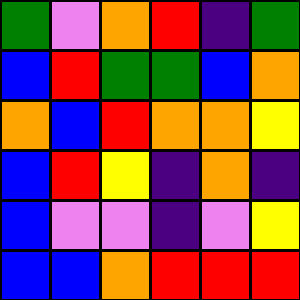[["green", "violet", "orange", "red", "indigo", "green"], ["blue", "red", "green", "green", "blue", "orange"], ["orange", "blue", "red", "orange", "orange", "yellow"], ["blue", "red", "yellow", "indigo", "orange", "indigo"], ["blue", "violet", "violet", "indigo", "violet", "yellow"], ["blue", "blue", "orange", "red", "red", "red"]]